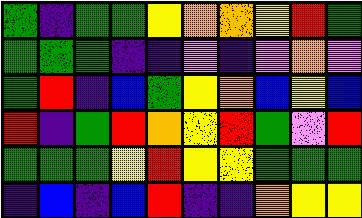[["green", "indigo", "green", "green", "yellow", "orange", "orange", "yellow", "red", "green"], ["green", "green", "green", "indigo", "indigo", "violet", "indigo", "violet", "orange", "violet"], ["green", "red", "indigo", "blue", "green", "yellow", "orange", "blue", "yellow", "blue"], ["red", "indigo", "green", "red", "orange", "yellow", "red", "green", "violet", "red"], ["green", "green", "green", "yellow", "red", "yellow", "yellow", "green", "green", "green"], ["indigo", "blue", "indigo", "blue", "red", "indigo", "indigo", "orange", "yellow", "yellow"]]